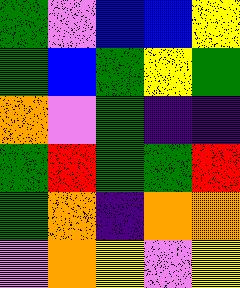[["green", "violet", "blue", "blue", "yellow"], ["green", "blue", "green", "yellow", "green"], ["orange", "violet", "green", "indigo", "indigo"], ["green", "red", "green", "green", "red"], ["green", "orange", "indigo", "orange", "orange"], ["violet", "orange", "yellow", "violet", "yellow"]]